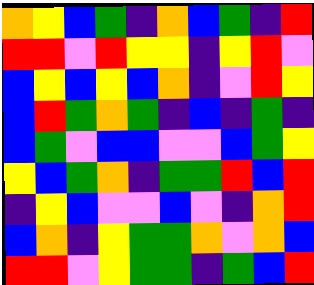[["orange", "yellow", "blue", "green", "indigo", "orange", "blue", "green", "indigo", "red"], ["red", "red", "violet", "red", "yellow", "yellow", "indigo", "yellow", "red", "violet"], ["blue", "yellow", "blue", "yellow", "blue", "orange", "indigo", "violet", "red", "yellow"], ["blue", "red", "green", "orange", "green", "indigo", "blue", "indigo", "green", "indigo"], ["blue", "green", "violet", "blue", "blue", "violet", "violet", "blue", "green", "yellow"], ["yellow", "blue", "green", "orange", "indigo", "green", "green", "red", "blue", "red"], ["indigo", "yellow", "blue", "violet", "violet", "blue", "violet", "indigo", "orange", "red"], ["blue", "orange", "indigo", "yellow", "green", "green", "orange", "violet", "orange", "blue"], ["red", "red", "violet", "yellow", "green", "green", "indigo", "green", "blue", "red"]]